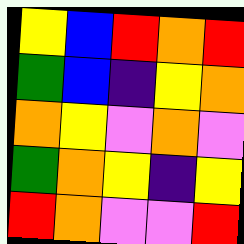[["yellow", "blue", "red", "orange", "red"], ["green", "blue", "indigo", "yellow", "orange"], ["orange", "yellow", "violet", "orange", "violet"], ["green", "orange", "yellow", "indigo", "yellow"], ["red", "orange", "violet", "violet", "red"]]